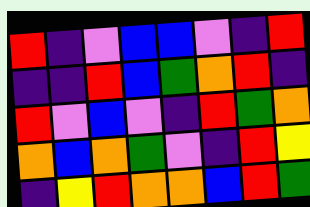[["red", "indigo", "violet", "blue", "blue", "violet", "indigo", "red"], ["indigo", "indigo", "red", "blue", "green", "orange", "red", "indigo"], ["red", "violet", "blue", "violet", "indigo", "red", "green", "orange"], ["orange", "blue", "orange", "green", "violet", "indigo", "red", "yellow"], ["indigo", "yellow", "red", "orange", "orange", "blue", "red", "green"]]